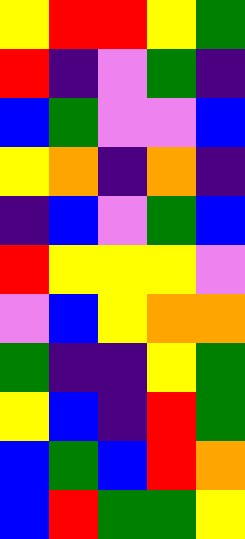[["yellow", "red", "red", "yellow", "green"], ["red", "indigo", "violet", "green", "indigo"], ["blue", "green", "violet", "violet", "blue"], ["yellow", "orange", "indigo", "orange", "indigo"], ["indigo", "blue", "violet", "green", "blue"], ["red", "yellow", "yellow", "yellow", "violet"], ["violet", "blue", "yellow", "orange", "orange"], ["green", "indigo", "indigo", "yellow", "green"], ["yellow", "blue", "indigo", "red", "green"], ["blue", "green", "blue", "red", "orange"], ["blue", "red", "green", "green", "yellow"]]